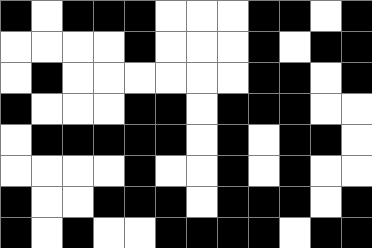[["black", "white", "black", "black", "black", "white", "white", "white", "black", "black", "white", "black"], ["white", "white", "white", "white", "black", "white", "white", "white", "black", "white", "black", "black"], ["white", "black", "white", "white", "white", "white", "white", "white", "black", "black", "white", "black"], ["black", "white", "white", "white", "black", "black", "white", "black", "black", "black", "white", "white"], ["white", "black", "black", "black", "black", "black", "white", "black", "white", "black", "black", "white"], ["white", "white", "white", "white", "black", "white", "white", "black", "white", "black", "white", "white"], ["black", "white", "white", "black", "black", "black", "white", "black", "black", "black", "white", "black"], ["black", "white", "black", "white", "white", "black", "black", "black", "black", "white", "black", "black"]]